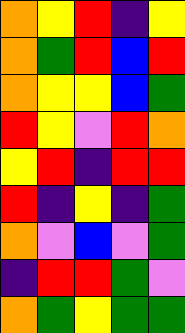[["orange", "yellow", "red", "indigo", "yellow"], ["orange", "green", "red", "blue", "red"], ["orange", "yellow", "yellow", "blue", "green"], ["red", "yellow", "violet", "red", "orange"], ["yellow", "red", "indigo", "red", "red"], ["red", "indigo", "yellow", "indigo", "green"], ["orange", "violet", "blue", "violet", "green"], ["indigo", "red", "red", "green", "violet"], ["orange", "green", "yellow", "green", "green"]]